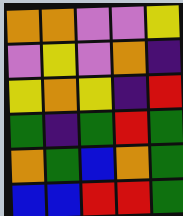[["orange", "orange", "violet", "violet", "yellow"], ["violet", "yellow", "violet", "orange", "indigo"], ["yellow", "orange", "yellow", "indigo", "red"], ["green", "indigo", "green", "red", "green"], ["orange", "green", "blue", "orange", "green"], ["blue", "blue", "red", "red", "green"]]